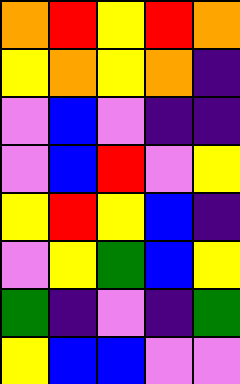[["orange", "red", "yellow", "red", "orange"], ["yellow", "orange", "yellow", "orange", "indigo"], ["violet", "blue", "violet", "indigo", "indigo"], ["violet", "blue", "red", "violet", "yellow"], ["yellow", "red", "yellow", "blue", "indigo"], ["violet", "yellow", "green", "blue", "yellow"], ["green", "indigo", "violet", "indigo", "green"], ["yellow", "blue", "blue", "violet", "violet"]]